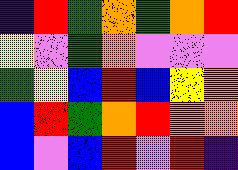[["indigo", "red", "green", "orange", "green", "orange", "red"], ["yellow", "violet", "green", "orange", "violet", "violet", "violet"], ["green", "yellow", "blue", "red", "blue", "yellow", "orange"], ["blue", "red", "green", "orange", "red", "orange", "orange"], ["blue", "violet", "blue", "red", "violet", "red", "indigo"]]